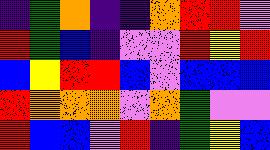[["indigo", "green", "orange", "indigo", "indigo", "orange", "red", "red", "violet"], ["red", "green", "blue", "indigo", "violet", "violet", "red", "yellow", "red"], ["blue", "yellow", "red", "red", "blue", "violet", "blue", "blue", "blue"], ["red", "orange", "orange", "orange", "violet", "orange", "green", "violet", "violet"], ["red", "blue", "blue", "violet", "red", "indigo", "green", "yellow", "blue"]]